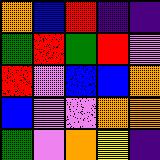[["orange", "blue", "red", "indigo", "indigo"], ["green", "red", "green", "red", "violet"], ["red", "violet", "blue", "blue", "orange"], ["blue", "violet", "violet", "orange", "orange"], ["green", "violet", "orange", "yellow", "indigo"]]